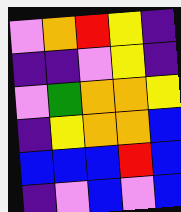[["violet", "orange", "red", "yellow", "indigo"], ["indigo", "indigo", "violet", "yellow", "indigo"], ["violet", "green", "orange", "orange", "yellow"], ["indigo", "yellow", "orange", "orange", "blue"], ["blue", "blue", "blue", "red", "blue"], ["indigo", "violet", "blue", "violet", "blue"]]